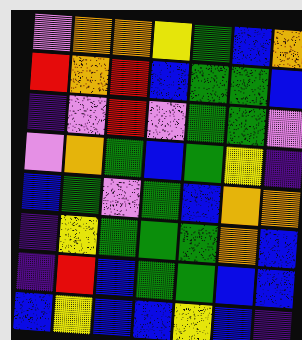[["violet", "orange", "orange", "yellow", "green", "blue", "orange"], ["red", "orange", "red", "blue", "green", "green", "blue"], ["indigo", "violet", "red", "violet", "green", "green", "violet"], ["violet", "orange", "green", "blue", "green", "yellow", "indigo"], ["blue", "green", "violet", "green", "blue", "orange", "orange"], ["indigo", "yellow", "green", "green", "green", "orange", "blue"], ["indigo", "red", "blue", "green", "green", "blue", "blue"], ["blue", "yellow", "blue", "blue", "yellow", "blue", "indigo"]]